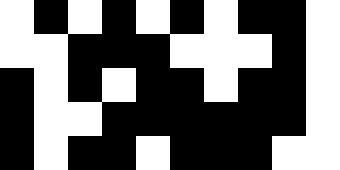[["white", "black", "white", "black", "white", "black", "white", "black", "black", "white"], ["white", "white", "black", "black", "black", "white", "white", "white", "black", "white"], ["black", "white", "black", "white", "black", "black", "white", "black", "black", "white"], ["black", "white", "white", "black", "black", "black", "black", "black", "black", "white"], ["black", "white", "black", "black", "white", "black", "black", "black", "white", "white"]]